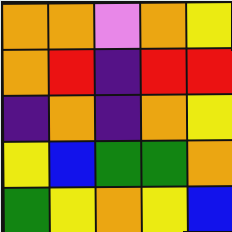[["orange", "orange", "violet", "orange", "yellow"], ["orange", "red", "indigo", "red", "red"], ["indigo", "orange", "indigo", "orange", "yellow"], ["yellow", "blue", "green", "green", "orange"], ["green", "yellow", "orange", "yellow", "blue"]]